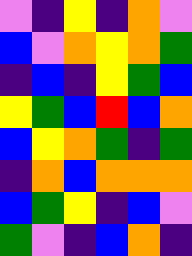[["violet", "indigo", "yellow", "indigo", "orange", "violet"], ["blue", "violet", "orange", "yellow", "orange", "green"], ["indigo", "blue", "indigo", "yellow", "green", "blue"], ["yellow", "green", "blue", "red", "blue", "orange"], ["blue", "yellow", "orange", "green", "indigo", "green"], ["indigo", "orange", "blue", "orange", "orange", "orange"], ["blue", "green", "yellow", "indigo", "blue", "violet"], ["green", "violet", "indigo", "blue", "orange", "indigo"]]